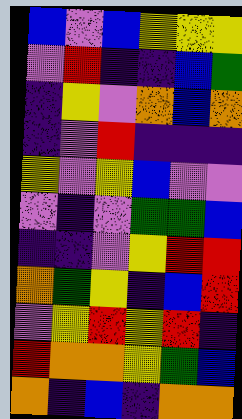[["blue", "violet", "blue", "yellow", "yellow", "yellow"], ["violet", "red", "indigo", "indigo", "blue", "green"], ["indigo", "yellow", "violet", "orange", "blue", "orange"], ["indigo", "violet", "red", "indigo", "indigo", "indigo"], ["yellow", "violet", "yellow", "blue", "violet", "violet"], ["violet", "indigo", "violet", "green", "green", "blue"], ["indigo", "indigo", "violet", "yellow", "red", "red"], ["orange", "green", "yellow", "indigo", "blue", "red"], ["violet", "yellow", "red", "yellow", "red", "indigo"], ["red", "orange", "orange", "yellow", "green", "blue"], ["orange", "indigo", "blue", "indigo", "orange", "orange"]]